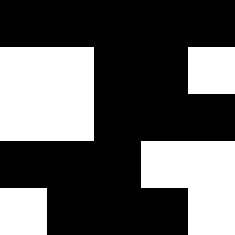[["black", "black", "black", "black", "black"], ["white", "white", "black", "black", "white"], ["white", "white", "black", "black", "black"], ["black", "black", "black", "white", "white"], ["white", "black", "black", "black", "white"]]